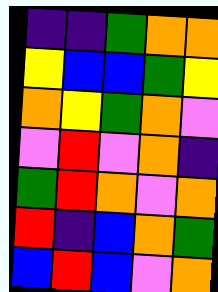[["indigo", "indigo", "green", "orange", "orange"], ["yellow", "blue", "blue", "green", "yellow"], ["orange", "yellow", "green", "orange", "violet"], ["violet", "red", "violet", "orange", "indigo"], ["green", "red", "orange", "violet", "orange"], ["red", "indigo", "blue", "orange", "green"], ["blue", "red", "blue", "violet", "orange"]]